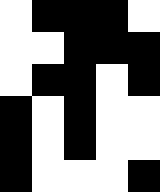[["white", "black", "black", "black", "white"], ["white", "white", "black", "black", "black"], ["white", "black", "black", "white", "black"], ["black", "white", "black", "white", "white"], ["black", "white", "black", "white", "white"], ["black", "white", "white", "white", "black"]]